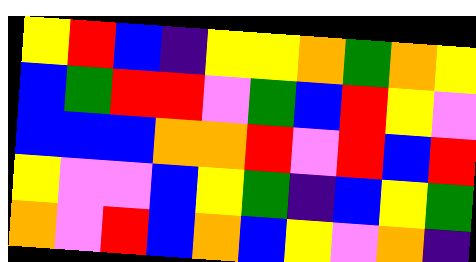[["yellow", "red", "blue", "indigo", "yellow", "yellow", "orange", "green", "orange", "yellow"], ["blue", "green", "red", "red", "violet", "green", "blue", "red", "yellow", "violet"], ["blue", "blue", "blue", "orange", "orange", "red", "violet", "red", "blue", "red"], ["yellow", "violet", "violet", "blue", "yellow", "green", "indigo", "blue", "yellow", "green"], ["orange", "violet", "red", "blue", "orange", "blue", "yellow", "violet", "orange", "indigo"]]